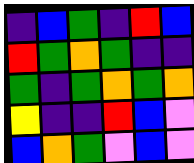[["indigo", "blue", "green", "indigo", "red", "blue"], ["red", "green", "orange", "green", "indigo", "indigo"], ["green", "indigo", "green", "orange", "green", "orange"], ["yellow", "indigo", "indigo", "red", "blue", "violet"], ["blue", "orange", "green", "violet", "blue", "violet"]]